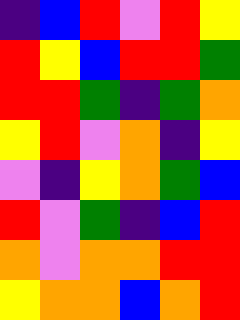[["indigo", "blue", "red", "violet", "red", "yellow"], ["red", "yellow", "blue", "red", "red", "green"], ["red", "red", "green", "indigo", "green", "orange"], ["yellow", "red", "violet", "orange", "indigo", "yellow"], ["violet", "indigo", "yellow", "orange", "green", "blue"], ["red", "violet", "green", "indigo", "blue", "red"], ["orange", "violet", "orange", "orange", "red", "red"], ["yellow", "orange", "orange", "blue", "orange", "red"]]